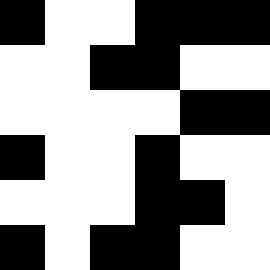[["black", "white", "white", "black", "black", "black"], ["white", "white", "black", "black", "white", "white"], ["white", "white", "white", "white", "black", "black"], ["black", "white", "white", "black", "white", "white"], ["white", "white", "white", "black", "black", "white"], ["black", "white", "black", "black", "white", "white"]]